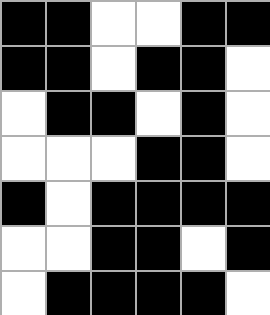[["black", "black", "white", "white", "black", "black"], ["black", "black", "white", "black", "black", "white"], ["white", "black", "black", "white", "black", "white"], ["white", "white", "white", "black", "black", "white"], ["black", "white", "black", "black", "black", "black"], ["white", "white", "black", "black", "white", "black"], ["white", "black", "black", "black", "black", "white"]]